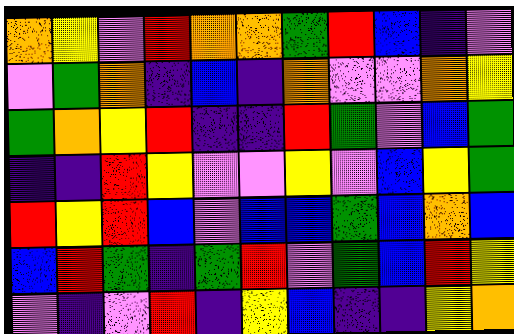[["orange", "yellow", "violet", "red", "orange", "orange", "green", "red", "blue", "indigo", "violet"], ["violet", "green", "orange", "indigo", "blue", "indigo", "orange", "violet", "violet", "orange", "yellow"], ["green", "orange", "yellow", "red", "indigo", "indigo", "red", "green", "violet", "blue", "green"], ["indigo", "indigo", "red", "yellow", "violet", "violet", "yellow", "violet", "blue", "yellow", "green"], ["red", "yellow", "red", "blue", "violet", "blue", "blue", "green", "blue", "orange", "blue"], ["blue", "red", "green", "indigo", "green", "red", "violet", "green", "blue", "red", "yellow"], ["violet", "indigo", "violet", "red", "indigo", "yellow", "blue", "indigo", "indigo", "yellow", "orange"]]